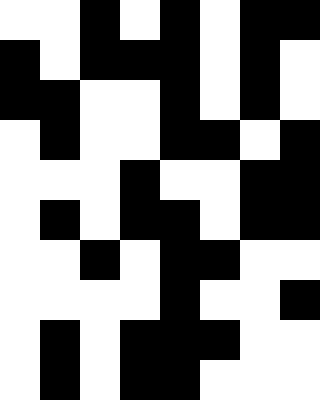[["white", "white", "black", "white", "black", "white", "black", "black"], ["black", "white", "black", "black", "black", "white", "black", "white"], ["black", "black", "white", "white", "black", "white", "black", "white"], ["white", "black", "white", "white", "black", "black", "white", "black"], ["white", "white", "white", "black", "white", "white", "black", "black"], ["white", "black", "white", "black", "black", "white", "black", "black"], ["white", "white", "black", "white", "black", "black", "white", "white"], ["white", "white", "white", "white", "black", "white", "white", "black"], ["white", "black", "white", "black", "black", "black", "white", "white"], ["white", "black", "white", "black", "black", "white", "white", "white"]]